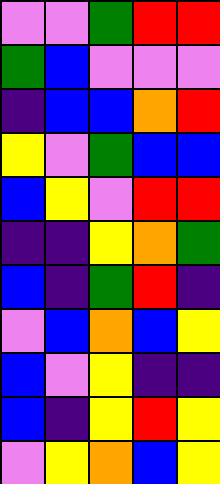[["violet", "violet", "green", "red", "red"], ["green", "blue", "violet", "violet", "violet"], ["indigo", "blue", "blue", "orange", "red"], ["yellow", "violet", "green", "blue", "blue"], ["blue", "yellow", "violet", "red", "red"], ["indigo", "indigo", "yellow", "orange", "green"], ["blue", "indigo", "green", "red", "indigo"], ["violet", "blue", "orange", "blue", "yellow"], ["blue", "violet", "yellow", "indigo", "indigo"], ["blue", "indigo", "yellow", "red", "yellow"], ["violet", "yellow", "orange", "blue", "yellow"]]